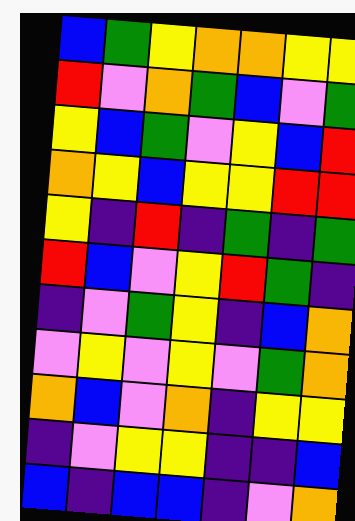[["blue", "green", "yellow", "orange", "orange", "yellow", "yellow"], ["red", "violet", "orange", "green", "blue", "violet", "green"], ["yellow", "blue", "green", "violet", "yellow", "blue", "red"], ["orange", "yellow", "blue", "yellow", "yellow", "red", "red"], ["yellow", "indigo", "red", "indigo", "green", "indigo", "green"], ["red", "blue", "violet", "yellow", "red", "green", "indigo"], ["indigo", "violet", "green", "yellow", "indigo", "blue", "orange"], ["violet", "yellow", "violet", "yellow", "violet", "green", "orange"], ["orange", "blue", "violet", "orange", "indigo", "yellow", "yellow"], ["indigo", "violet", "yellow", "yellow", "indigo", "indigo", "blue"], ["blue", "indigo", "blue", "blue", "indigo", "violet", "orange"]]